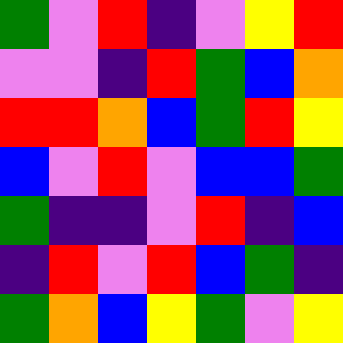[["green", "violet", "red", "indigo", "violet", "yellow", "red"], ["violet", "violet", "indigo", "red", "green", "blue", "orange"], ["red", "red", "orange", "blue", "green", "red", "yellow"], ["blue", "violet", "red", "violet", "blue", "blue", "green"], ["green", "indigo", "indigo", "violet", "red", "indigo", "blue"], ["indigo", "red", "violet", "red", "blue", "green", "indigo"], ["green", "orange", "blue", "yellow", "green", "violet", "yellow"]]